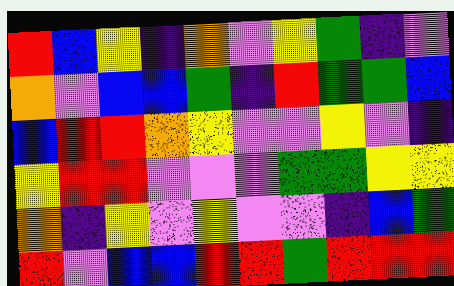[["red", "blue", "yellow", "indigo", "orange", "violet", "yellow", "green", "indigo", "violet"], ["orange", "violet", "blue", "blue", "green", "indigo", "red", "green", "green", "blue"], ["blue", "red", "red", "orange", "yellow", "violet", "violet", "yellow", "violet", "indigo"], ["yellow", "red", "red", "violet", "violet", "violet", "green", "green", "yellow", "yellow"], ["orange", "indigo", "yellow", "violet", "yellow", "violet", "violet", "indigo", "blue", "green"], ["red", "violet", "blue", "blue", "red", "red", "green", "red", "red", "red"]]